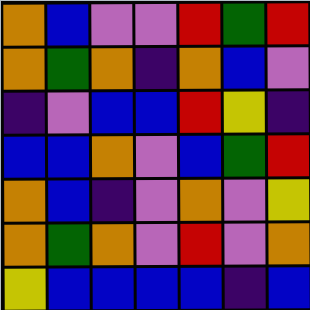[["orange", "blue", "violet", "violet", "red", "green", "red"], ["orange", "green", "orange", "indigo", "orange", "blue", "violet"], ["indigo", "violet", "blue", "blue", "red", "yellow", "indigo"], ["blue", "blue", "orange", "violet", "blue", "green", "red"], ["orange", "blue", "indigo", "violet", "orange", "violet", "yellow"], ["orange", "green", "orange", "violet", "red", "violet", "orange"], ["yellow", "blue", "blue", "blue", "blue", "indigo", "blue"]]